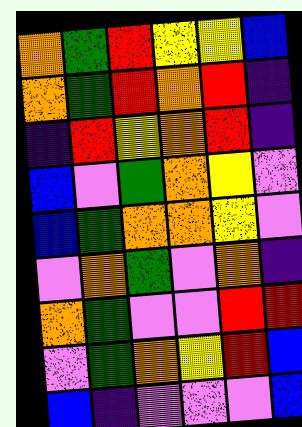[["orange", "green", "red", "yellow", "yellow", "blue"], ["orange", "green", "red", "orange", "red", "indigo"], ["indigo", "red", "yellow", "orange", "red", "indigo"], ["blue", "violet", "green", "orange", "yellow", "violet"], ["blue", "green", "orange", "orange", "yellow", "violet"], ["violet", "orange", "green", "violet", "orange", "indigo"], ["orange", "green", "violet", "violet", "red", "red"], ["violet", "green", "orange", "yellow", "red", "blue"], ["blue", "indigo", "violet", "violet", "violet", "blue"]]